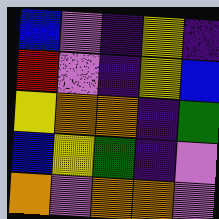[["blue", "violet", "indigo", "yellow", "indigo"], ["red", "violet", "indigo", "yellow", "blue"], ["yellow", "orange", "orange", "indigo", "green"], ["blue", "yellow", "green", "indigo", "violet"], ["orange", "violet", "orange", "orange", "violet"]]